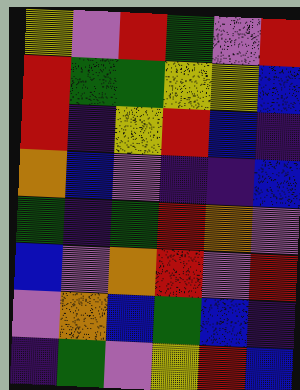[["yellow", "violet", "red", "green", "violet", "red"], ["red", "green", "green", "yellow", "yellow", "blue"], ["red", "indigo", "yellow", "red", "blue", "indigo"], ["orange", "blue", "violet", "indigo", "indigo", "blue"], ["green", "indigo", "green", "red", "orange", "violet"], ["blue", "violet", "orange", "red", "violet", "red"], ["violet", "orange", "blue", "green", "blue", "indigo"], ["indigo", "green", "violet", "yellow", "red", "blue"]]